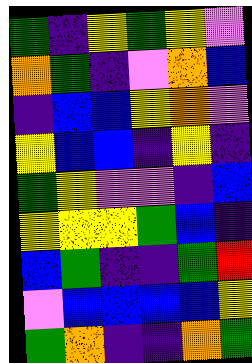[["green", "indigo", "yellow", "green", "yellow", "violet"], ["orange", "green", "indigo", "violet", "orange", "blue"], ["indigo", "blue", "blue", "yellow", "orange", "violet"], ["yellow", "blue", "blue", "indigo", "yellow", "indigo"], ["green", "yellow", "violet", "violet", "indigo", "blue"], ["yellow", "yellow", "yellow", "green", "blue", "indigo"], ["blue", "green", "indigo", "indigo", "green", "red"], ["violet", "blue", "blue", "blue", "blue", "yellow"], ["green", "orange", "indigo", "indigo", "orange", "green"]]